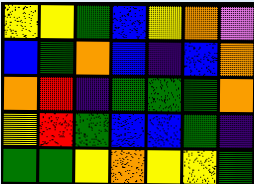[["yellow", "yellow", "green", "blue", "yellow", "orange", "violet"], ["blue", "green", "orange", "blue", "indigo", "blue", "orange"], ["orange", "red", "indigo", "green", "green", "green", "orange"], ["yellow", "red", "green", "blue", "blue", "green", "indigo"], ["green", "green", "yellow", "orange", "yellow", "yellow", "green"]]